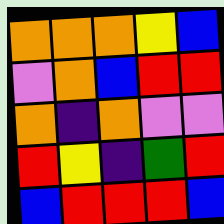[["orange", "orange", "orange", "yellow", "blue"], ["violet", "orange", "blue", "red", "red"], ["orange", "indigo", "orange", "violet", "violet"], ["red", "yellow", "indigo", "green", "red"], ["blue", "red", "red", "red", "blue"]]